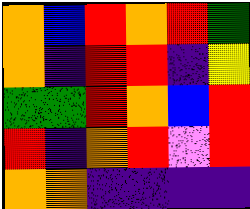[["orange", "blue", "red", "orange", "red", "green"], ["orange", "indigo", "red", "red", "indigo", "yellow"], ["green", "green", "red", "orange", "blue", "red"], ["red", "indigo", "orange", "red", "violet", "red"], ["orange", "orange", "indigo", "indigo", "indigo", "indigo"]]